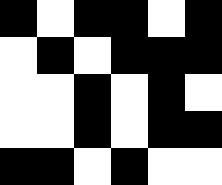[["black", "white", "black", "black", "white", "black"], ["white", "black", "white", "black", "black", "black"], ["white", "white", "black", "white", "black", "white"], ["white", "white", "black", "white", "black", "black"], ["black", "black", "white", "black", "white", "white"]]